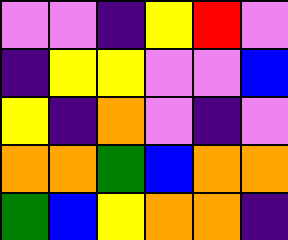[["violet", "violet", "indigo", "yellow", "red", "violet"], ["indigo", "yellow", "yellow", "violet", "violet", "blue"], ["yellow", "indigo", "orange", "violet", "indigo", "violet"], ["orange", "orange", "green", "blue", "orange", "orange"], ["green", "blue", "yellow", "orange", "orange", "indigo"]]